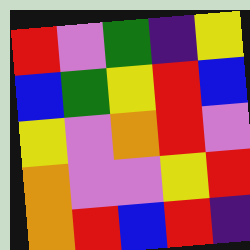[["red", "violet", "green", "indigo", "yellow"], ["blue", "green", "yellow", "red", "blue"], ["yellow", "violet", "orange", "red", "violet"], ["orange", "violet", "violet", "yellow", "red"], ["orange", "red", "blue", "red", "indigo"]]